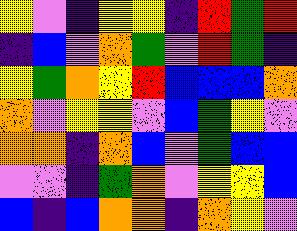[["yellow", "violet", "indigo", "yellow", "yellow", "indigo", "red", "green", "red"], ["indigo", "blue", "violet", "orange", "green", "violet", "red", "green", "indigo"], ["yellow", "green", "orange", "yellow", "red", "blue", "blue", "blue", "orange"], ["orange", "violet", "yellow", "yellow", "violet", "blue", "green", "yellow", "violet"], ["orange", "orange", "indigo", "orange", "blue", "violet", "green", "blue", "blue"], ["violet", "violet", "indigo", "green", "orange", "violet", "yellow", "yellow", "blue"], ["blue", "indigo", "blue", "orange", "orange", "indigo", "orange", "yellow", "violet"]]